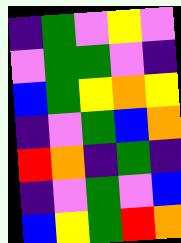[["indigo", "green", "violet", "yellow", "violet"], ["violet", "green", "green", "violet", "indigo"], ["blue", "green", "yellow", "orange", "yellow"], ["indigo", "violet", "green", "blue", "orange"], ["red", "orange", "indigo", "green", "indigo"], ["indigo", "violet", "green", "violet", "blue"], ["blue", "yellow", "green", "red", "orange"]]